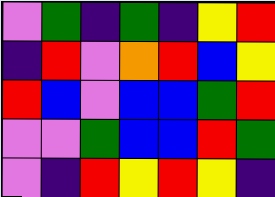[["violet", "green", "indigo", "green", "indigo", "yellow", "red"], ["indigo", "red", "violet", "orange", "red", "blue", "yellow"], ["red", "blue", "violet", "blue", "blue", "green", "red"], ["violet", "violet", "green", "blue", "blue", "red", "green"], ["violet", "indigo", "red", "yellow", "red", "yellow", "indigo"]]